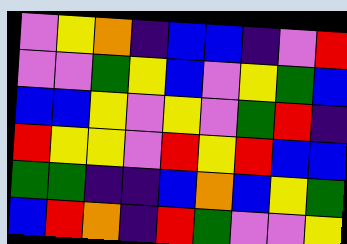[["violet", "yellow", "orange", "indigo", "blue", "blue", "indigo", "violet", "red"], ["violet", "violet", "green", "yellow", "blue", "violet", "yellow", "green", "blue"], ["blue", "blue", "yellow", "violet", "yellow", "violet", "green", "red", "indigo"], ["red", "yellow", "yellow", "violet", "red", "yellow", "red", "blue", "blue"], ["green", "green", "indigo", "indigo", "blue", "orange", "blue", "yellow", "green"], ["blue", "red", "orange", "indigo", "red", "green", "violet", "violet", "yellow"]]